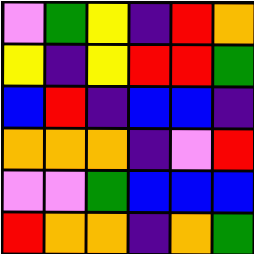[["violet", "green", "yellow", "indigo", "red", "orange"], ["yellow", "indigo", "yellow", "red", "red", "green"], ["blue", "red", "indigo", "blue", "blue", "indigo"], ["orange", "orange", "orange", "indigo", "violet", "red"], ["violet", "violet", "green", "blue", "blue", "blue"], ["red", "orange", "orange", "indigo", "orange", "green"]]